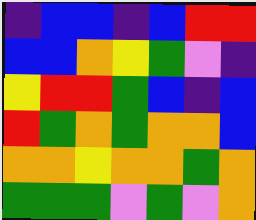[["indigo", "blue", "blue", "indigo", "blue", "red", "red"], ["blue", "blue", "orange", "yellow", "green", "violet", "indigo"], ["yellow", "red", "red", "green", "blue", "indigo", "blue"], ["red", "green", "orange", "green", "orange", "orange", "blue"], ["orange", "orange", "yellow", "orange", "orange", "green", "orange"], ["green", "green", "green", "violet", "green", "violet", "orange"]]